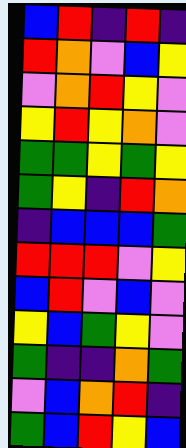[["blue", "red", "indigo", "red", "indigo"], ["red", "orange", "violet", "blue", "yellow"], ["violet", "orange", "red", "yellow", "violet"], ["yellow", "red", "yellow", "orange", "violet"], ["green", "green", "yellow", "green", "yellow"], ["green", "yellow", "indigo", "red", "orange"], ["indigo", "blue", "blue", "blue", "green"], ["red", "red", "red", "violet", "yellow"], ["blue", "red", "violet", "blue", "violet"], ["yellow", "blue", "green", "yellow", "violet"], ["green", "indigo", "indigo", "orange", "green"], ["violet", "blue", "orange", "red", "indigo"], ["green", "blue", "red", "yellow", "blue"]]